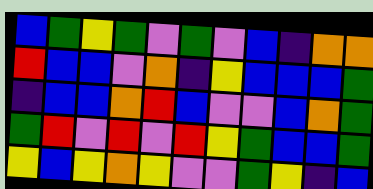[["blue", "green", "yellow", "green", "violet", "green", "violet", "blue", "indigo", "orange", "orange"], ["red", "blue", "blue", "violet", "orange", "indigo", "yellow", "blue", "blue", "blue", "green"], ["indigo", "blue", "blue", "orange", "red", "blue", "violet", "violet", "blue", "orange", "green"], ["green", "red", "violet", "red", "violet", "red", "yellow", "green", "blue", "blue", "green"], ["yellow", "blue", "yellow", "orange", "yellow", "violet", "violet", "green", "yellow", "indigo", "blue"]]